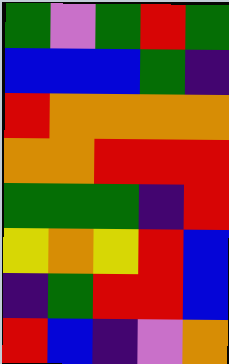[["green", "violet", "green", "red", "green"], ["blue", "blue", "blue", "green", "indigo"], ["red", "orange", "orange", "orange", "orange"], ["orange", "orange", "red", "red", "red"], ["green", "green", "green", "indigo", "red"], ["yellow", "orange", "yellow", "red", "blue"], ["indigo", "green", "red", "red", "blue"], ["red", "blue", "indigo", "violet", "orange"]]